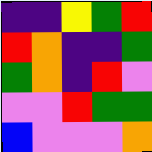[["indigo", "indigo", "yellow", "green", "red"], ["red", "orange", "indigo", "indigo", "green"], ["green", "orange", "indigo", "red", "violet"], ["violet", "violet", "red", "green", "green"], ["blue", "violet", "violet", "violet", "orange"]]